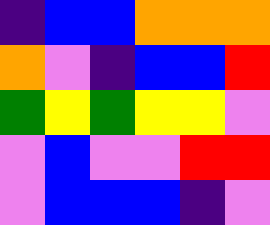[["indigo", "blue", "blue", "orange", "orange", "orange"], ["orange", "violet", "indigo", "blue", "blue", "red"], ["green", "yellow", "green", "yellow", "yellow", "violet"], ["violet", "blue", "violet", "violet", "red", "red"], ["violet", "blue", "blue", "blue", "indigo", "violet"]]